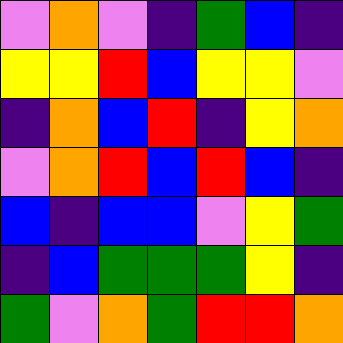[["violet", "orange", "violet", "indigo", "green", "blue", "indigo"], ["yellow", "yellow", "red", "blue", "yellow", "yellow", "violet"], ["indigo", "orange", "blue", "red", "indigo", "yellow", "orange"], ["violet", "orange", "red", "blue", "red", "blue", "indigo"], ["blue", "indigo", "blue", "blue", "violet", "yellow", "green"], ["indigo", "blue", "green", "green", "green", "yellow", "indigo"], ["green", "violet", "orange", "green", "red", "red", "orange"]]